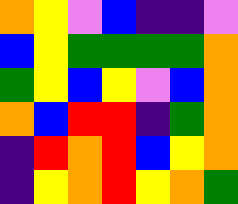[["orange", "yellow", "violet", "blue", "indigo", "indigo", "violet"], ["blue", "yellow", "green", "green", "green", "green", "orange"], ["green", "yellow", "blue", "yellow", "violet", "blue", "orange"], ["orange", "blue", "red", "red", "indigo", "green", "orange"], ["indigo", "red", "orange", "red", "blue", "yellow", "orange"], ["indigo", "yellow", "orange", "red", "yellow", "orange", "green"]]